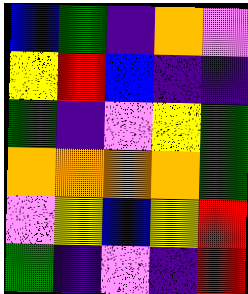[["blue", "green", "indigo", "orange", "violet"], ["yellow", "red", "blue", "indigo", "indigo"], ["green", "indigo", "violet", "yellow", "green"], ["orange", "orange", "orange", "orange", "green"], ["violet", "yellow", "blue", "yellow", "red"], ["green", "indigo", "violet", "indigo", "red"]]